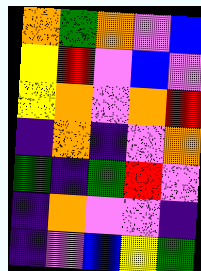[["orange", "green", "orange", "violet", "blue"], ["yellow", "red", "violet", "blue", "violet"], ["yellow", "orange", "violet", "orange", "red"], ["indigo", "orange", "indigo", "violet", "orange"], ["green", "indigo", "green", "red", "violet"], ["indigo", "orange", "violet", "violet", "indigo"], ["indigo", "violet", "blue", "yellow", "green"]]